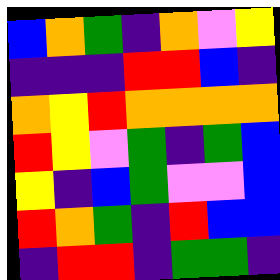[["blue", "orange", "green", "indigo", "orange", "violet", "yellow"], ["indigo", "indigo", "indigo", "red", "red", "blue", "indigo"], ["orange", "yellow", "red", "orange", "orange", "orange", "orange"], ["red", "yellow", "violet", "green", "indigo", "green", "blue"], ["yellow", "indigo", "blue", "green", "violet", "violet", "blue"], ["red", "orange", "green", "indigo", "red", "blue", "blue"], ["indigo", "red", "red", "indigo", "green", "green", "indigo"]]